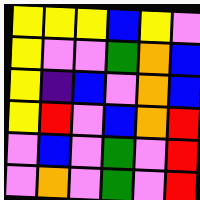[["yellow", "yellow", "yellow", "blue", "yellow", "violet"], ["yellow", "violet", "violet", "green", "orange", "blue"], ["yellow", "indigo", "blue", "violet", "orange", "blue"], ["yellow", "red", "violet", "blue", "orange", "red"], ["violet", "blue", "violet", "green", "violet", "red"], ["violet", "orange", "violet", "green", "violet", "red"]]